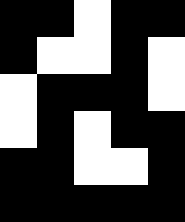[["black", "black", "white", "black", "black"], ["black", "white", "white", "black", "white"], ["white", "black", "black", "black", "white"], ["white", "black", "white", "black", "black"], ["black", "black", "white", "white", "black"], ["black", "black", "black", "black", "black"]]